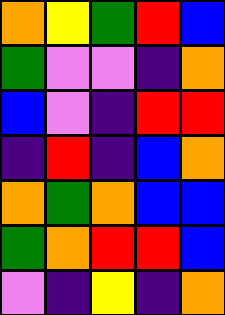[["orange", "yellow", "green", "red", "blue"], ["green", "violet", "violet", "indigo", "orange"], ["blue", "violet", "indigo", "red", "red"], ["indigo", "red", "indigo", "blue", "orange"], ["orange", "green", "orange", "blue", "blue"], ["green", "orange", "red", "red", "blue"], ["violet", "indigo", "yellow", "indigo", "orange"]]